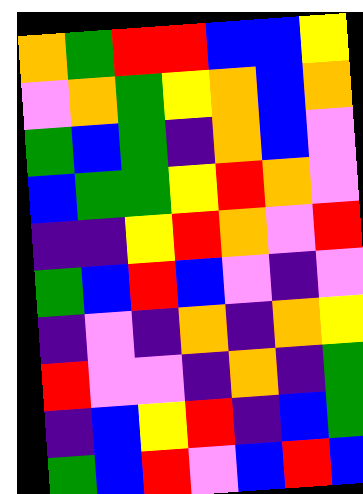[["orange", "green", "red", "red", "blue", "blue", "yellow"], ["violet", "orange", "green", "yellow", "orange", "blue", "orange"], ["green", "blue", "green", "indigo", "orange", "blue", "violet"], ["blue", "green", "green", "yellow", "red", "orange", "violet"], ["indigo", "indigo", "yellow", "red", "orange", "violet", "red"], ["green", "blue", "red", "blue", "violet", "indigo", "violet"], ["indigo", "violet", "indigo", "orange", "indigo", "orange", "yellow"], ["red", "violet", "violet", "indigo", "orange", "indigo", "green"], ["indigo", "blue", "yellow", "red", "indigo", "blue", "green"], ["green", "blue", "red", "violet", "blue", "red", "blue"]]